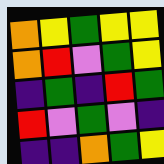[["orange", "yellow", "green", "yellow", "yellow"], ["orange", "red", "violet", "green", "yellow"], ["indigo", "green", "indigo", "red", "green"], ["red", "violet", "green", "violet", "indigo"], ["indigo", "indigo", "orange", "green", "yellow"]]